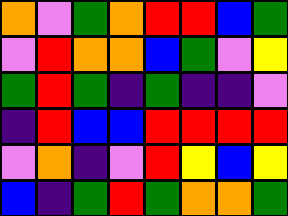[["orange", "violet", "green", "orange", "red", "red", "blue", "green"], ["violet", "red", "orange", "orange", "blue", "green", "violet", "yellow"], ["green", "red", "green", "indigo", "green", "indigo", "indigo", "violet"], ["indigo", "red", "blue", "blue", "red", "red", "red", "red"], ["violet", "orange", "indigo", "violet", "red", "yellow", "blue", "yellow"], ["blue", "indigo", "green", "red", "green", "orange", "orange", "green"]]